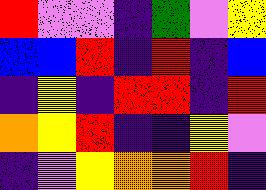[["red", "violet", "violet", "indigo", "green", "violet", "yellow"], ["blue", "blue", "red", "indigo", "red", "indigo", "blue"], ["indigo", "yellow", "indigo", "red", "red", "indigo", "red"], ["orange", "yellow", "red", "indigo", "indigo", "yellow", "violet"], ["indigo", "violet", "yellow", "orange", "orange", "red", "indigo"]]